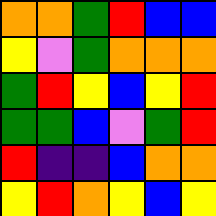[["orange", "orange", "green", "red", "blue", "blue"], ["yellow", "violet", "green", "orange", "orange", "orange"], ["green", "red", "yellow", "blue", "yellow", "red"], ["green", "green", "blue", "violet", "green", "red"], ["red", "indigo", "indigo", "blue", "orange", "orange"], ["yellow", "red", "orange", "yellow", "blue", "yellow"]]